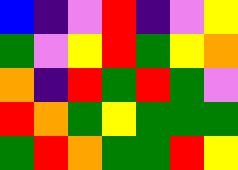[["blue", "indigo", "violet", "red", "indigo", "violet", "yellow"], ["green", "violet", "yellow", "red", "green", "yellow", "orange"], ["orange", "indigo", "red", "green", "red", "green", "violet"], ["red", "orange", "green", "yellow", "green", "green", "green"], ["green", "red", "orange", "green", "green", "red", "yellow"]]